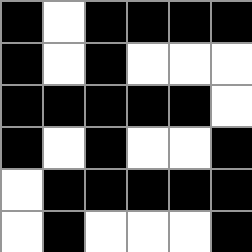[["black", "white", "black", "black", "black", "black"], ["black", "white", "black", "white", "white", "white"], ["black", "black", "black", "black", "black", "white"], ["black", "white", "black", "white", "white", "black"], ["white", "black", "black", "black", "black", "black"], ["white", "black", "white", "white", "white", "black"]]